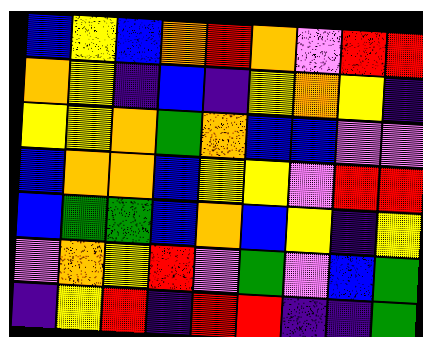[["blue", "yellow", "blue", "orange", "red", "orange", "violet", "red", "red"], ["orange", "yellow", "indigo", "blue", "indigo", "yellow", "orange", "yellow", "indigo"], ["yellow", "yellow", "orange", "green", "orange", "blue", "blue", "violet", "violet"], ["blue", "orange", "orange", "blue", "yellow", "yellow", "violet", "red", "red"], ["blue", "green", "green", "blue", "orange", "blue", "yellow", "indigo", "yellow"], ["violet", "orange", "yellow", "red", "violet", "green", "violet", "blue", "green"], ["indigo", "yellow", "red", "indigo", "red", "red", "indigo", "indigo", "green"]]